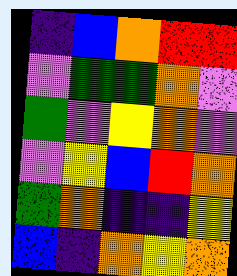[["indigo", "blue", "orange", "red", "red"], ["violet", "green", "green", "orange", "violet"], ["green", "violet", "yellow", "orange", "violet"], ["violet", "yellow", "blue", "red", "orange"], ["green", "orange", "indigo", "indigo", "yellow"], ["blue", "indigo", "orange", "yellow", "orange"]]